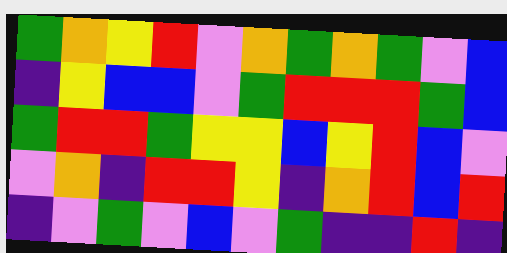[["green", "orange", "yellow", "red", "violet", "orange", "green", "orange", "green", "violet", "blue"], ["indigo", "yellow", "blue", "blue", "violet", "green", "red", "red", "red", "green", "blue"], ["green", "red", "red", "green", "yellow", "yellow", "blue", "yellow", "red", "blue", "violet"], ["violet", "orange", "indigo", "red", "red", "yellow", "indigo", "orange", "red", "blue", "red"], ["indigo", "violet", "green", "violet", "blue", "violet", "green", "indigo", "indigo", "red", "indigo"]]